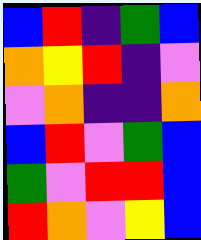[["blue", "red", "indigo", "green", "blue"], ["orange", "yellow", "red", "indigo", "violet"], ["violet", "orange", "indigo", "indigo", "orange"], ["blue", "red", "violet", "green", "blue"], ["green", "violet", "red", "red", "blue"], ["red", "orange", "violet", "yellow", "blue"]]